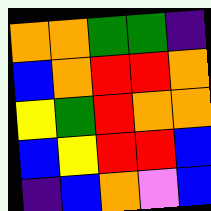[["orange", "orange", "green", "green", "indigo"], ["blue", "orange", "red", "red", "orange"], ["yellow", "green", "red", "orange", "orange"], ["blue", "yellow", "red", "red", "blue"], ["indigo", "blue", "orange", "violet", "blue"]]